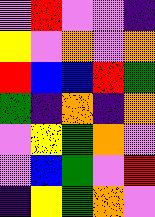[["violet", "red", "violet", "violet", "indigo"], ["yellow", "violet", "orange", "violet", "orange"], ["red", "blue", "blue", "red", "green"], ["green", "indigo", "orange", "indigo", "orange"], ["violet", "yellow", "green", "orange", "violet"], ["violet", "blue", "green", "violet", "red"], ["indigo", "yellow", "green", "orange", "violet"]]